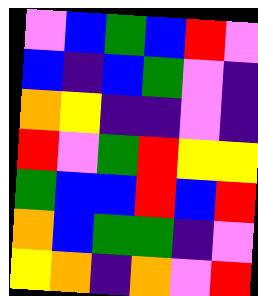[["violet", "blue", "green", "blue", "red", "violet"], ["blue", "indigo", "blue", "green", "violet", "indigo"], ["orange", "yellow", "indigo", "indigo", "violet", "indigo"], ["red", "violet", "green", "red", "yellow", "yellow"], ["green", "blue", "blue", "red", "blue", "red"], ["orange", "blue", "green", "green", "indigo", "violet"], ["yellow", "orange", "indigo", "orange", "violet", "red"]]